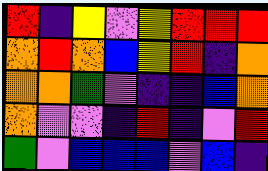[["red", "indigo", "yellow", "violet", "yellow", "red", "red", "red"], ["orange", "red", "orange", "blue", "yellow", "red", "indigo", "orange"], ["orange", "orange", "green", "violet", "indigo", "indigo", "blue", "orange"], ["orange", "violet", "violet", "indigo", "red", "indigo", "violet", "red"], ["green", "violet", "blue", "blue", "blue", "violet", "blue", "indigo"]]